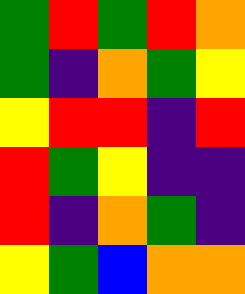[["green", "red", "green", "red", "orange"], ["green", "indigo", "orange", "green", "yellow"], ["yellow", "red", "red", "indigo", "red"], ["red", "green", "yellow", "indigo", "indigo"], ["red", "indigo", "orange", "green", "indigo"], ["yellow", "green", "blue", "orange", "orange"]]